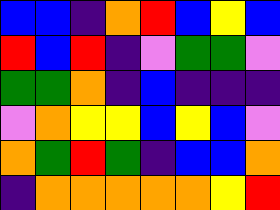[["blue", "blue", "indigo", "orange", "red", "blue", "yellow", "blue"], ["red", "blue", "red", "indigo", "violet", "green", "green", "violet"], ["green", "green", "orange", "indigo", "blue", "indigo", "indigo", "indigo"], ["violet", "orange", "yellow", "yellow", "blue", "yellow", "blue", "violet"], ["orange", "green", "red", "green", "indigo", "blue", "blue", "orange"], ["indigo", "orange", "orange", "orange", "orange", "orange", "yellow", "red"]]